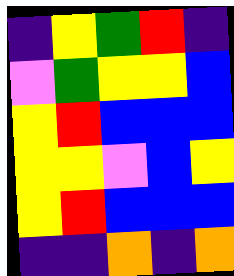[["indigo", "yellow", "green", "red", "indigo"], ["violet", "green", "yellow", "yellow", "blue"], ["yellow", "red", "blue", "blue", "blue"], ["yellow", "yellow", "violet", "blue", "yellow"], ["yellow", "red", "blue", "blue", "blue"], ["indigo", "indigo", "orange", "indigo", "orange"]]